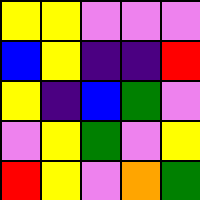[["yellow", "yellow", "violet", "violet", "violet"], ["blue", "yellow", "indigo", "indigo", "red"], ["yellow", "indigo", "blue", "green", "violet"], ["violet", "yellow", "green", "violet", "yellow"], ["red", "yellow", "violet", "orange", "green"]]